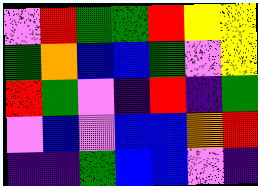[["violet", "red", "green", "green", "red", "yellow", "yellow"], ["green", "orange", "blue", "blue", "green", "violet", "yellow"], ["red", "green", "violet", "indigo", "red", "indigo", "green"], ["violet", "blue", "violet", "blue", "blue", "orange", "red"], ["indigo", "indigo", "green", "blue", "blue", "violet", "indigo"]]